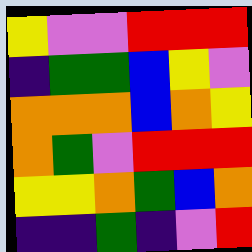[["yellow", "violet", "violet", "red", "red", "red"], ["indigo", "green", "green", "blue", "yellow", "violet"], ["orange", "orange", "orange", "blue", "orange", "yellow"], ["orange", "green", "violet", "red", "red", "red"], ["yellow", "yellow", "orange", "green", "blue", "orange"], ["indigo", "indigo", "green", "indigo", "violet", "red"]]